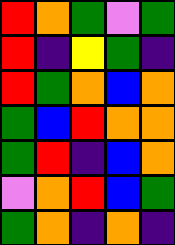[["red", "orange", "green", "violet", "green"], ["red", "indigo", "yellow", "green", "indigo"], ["red", "green", "orange", "blue", "orange"], ["green", "blue", "red", "orange", "orange"], ["green", "red", "indigo", "blue", "orange"], ["violet", "orange", "red", "blue", "green"], ["green", "orange", "indigo", "orange", "indigo"]]